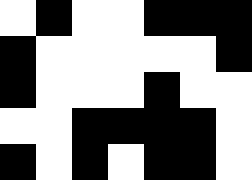[["white", "black", "white", "white", "black", "black", "black"], ["black", "white", "white", "white", "white", "white", "black"], ["black", "white", "white", "white", "black", "white", "white"], ["white", "white", "black", "black", "black", "black", "white"], ["black", "white", "black", "white", "black", "black", "white"]]